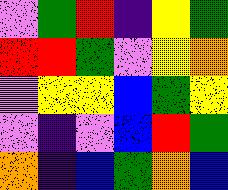[["violet", "green", "red", "indigo", "yellow", "green"], ["red", "red", "green", "violet", "yellow", "orange"], ["violet", "yellow", "yellow", "blue", "green", "yellow"], ["violet", "indigo", "violet", "blue", "red", "green"], ["orange", "indigo", "blue", "green", "orange", "blue"]]